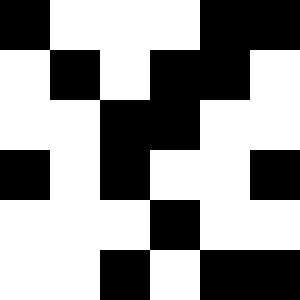[["black", "white", "white", "white", "black", "black"], ["white", "black", "white", "black", "black", "white"], ["white", "white", "black", "black", "white", "white"], ["black", "white", "black", "white", "white", "black"], ["white", "white", "white", "black", "white", "white"], ["white", "white", "black", "white", "black", "black"]]